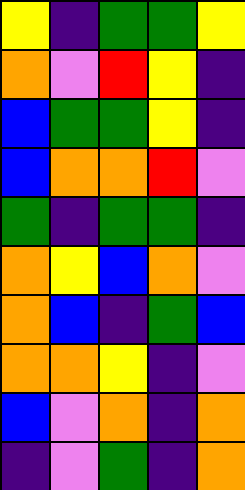[["yellow", "indigo", "green", "green", "yellow"], ["orange", "violet", "red", "yellow", "indigo"], ["blue", "green", "green", "yellow", "indigo"], ["blue", "orange", "orange", "red", "violet"], ["green", "indigo", "green", "green", "indigo"], ["orange", "yellow", "blue", "orange", "violet"], ["orange", "blue", "indigo", "green", "blue"], ["orange", "orange", "yellow", "indigo", "violet"], ["blue", "violet", "orange", "indigo", "orange"], ["indigo", "violet", "green", "indigo", "orange"]]